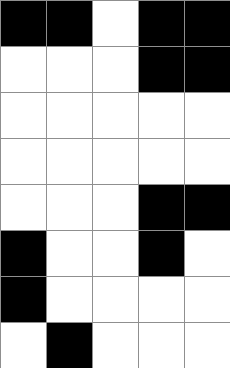[["black", "black", "white", "black", "black"], ["white", "white", "white", "black", "black"], ["white", "white", "white", "white", "white"], ["white", "white", "white", "white", "white"], ["white", "white", "white", "black", "black"], ["black", "white", "white", "black", "white"], ["black", "white", "white", "white", "white"], ["white", "black", "white", "white", "white"]]